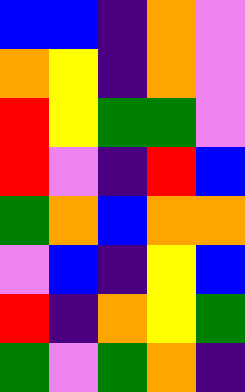[["blue", "blue", "indigo", "orange", "violet"], ["orange", "yellow", "indigo", "orange", "violet"], ["red", "yellow", "green", "green", "violet"], ["red", "violet", "indigo", "red", "blue"], ["green", "orange", "blue", "orange", "orange"], ["violet", "blue", "indigo", "yellow", "blue"], ["red", "indigo", "orange", "yellow", "green"], ["green", "violet", "green", "orange", "indigo"]]